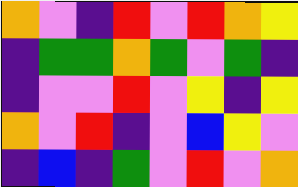[["orange", "violet", "indigo", "red", "violet", "red", "orange", "yellow"], ["indigo", "green", "green", "orange", "green", "violet", "green", "indigo"], ["indigo", "violet", "violet", "red", "violet", "yellow", "indigo", "yellow"], ["orange", "violet", "red", "indigo", "violet", "blue", "yellow", "violet"], ["indigo", "blue", "indigo", "green", "violet", "red", "violet", "orange"]]